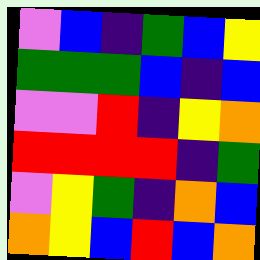[["violet", "blue", "indigo", "green", "blue", "yellow"], ["green", "green", "green", "blue", "indigo", "blue"], ["violet", "violet", "red", "indigo", "yellow", "orange"], ["red", "red", "red", "red", "indigo", "green"], ["violet", "yellow", "green", "indigo", "orange", "blue"], ["orange", "yellow", "blue", "red", "blue", "orange"]]